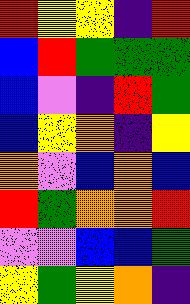[["red", "yellow", "yellow", "indigo", "red"], ["blue", "red", "green", "green", "green"], ["blue", "violet", "indigo", "red", "green"], ["blue", "yellow", "orange", "indigo", "yellow"], ["orange", "violet", "blue", "orange", "blue"], ["red", "green", "orange", "orange", "red"], ["violet", "violet", "blue", "blue", "green"], ["yellow", "green", "yellow", "orange", "indigo"]]